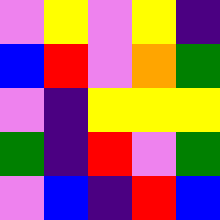[["violet", "yellow", "violet", "yellow", "indigo"], ["blue", "red", "violet", "orange", "green"], ["violet", "indigo", "yellow", "yellow", "yellow"], ["green", "indigo", "red", "violet", "green"], ["violet", "blue", "indigo", "red", "blue"]]